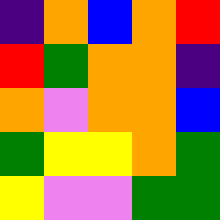[["indigo", "orange", "blue", "orange", "red"], ["red", "green", "orange", "orange", "indigo"], ["orange", "violet", "orange", "orange", "blue"], ["green", "yellow", "yellow", "orange", "green"], ["yellow", "violet", "violet", "green", "green"]]